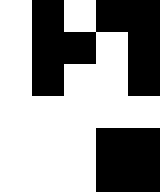[["white", "black", "white", "black", "black"], ["white", "black", "black", "white", "black"], ["white", "black", "white", "white", "black"], ["white", "white", "white", "white", "white"], ["white", "white", "white", "black", "black"], ["white", "white", "white", "black", "black"]]